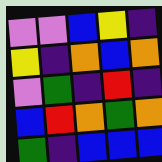[["violet", "violet", "blue", "yellow", "indigo"], ["yellow", "indigo", "orange", "blue", "orange"], ["violet", "green", "indigo", "red", "indigo"], ["blue", "red", "orange", "green", "orange"], ["green", "indigo", "blue", "blue", "blue"]]